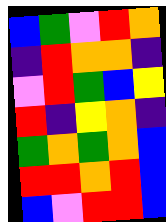[["blue", "green", "violet", "red", "orange"], ["indigo", "red", "orange", "orange", "indigo"], ["violet", "red", "green", "blue", "yellow"], ["red", "indigo", "yellow", "orange", "indigo"], ["green", "orange", "green", "orange", "blue"], ["red", "red", "orange", "red", "blue"], ["blue", "violet", "red", "red", "blue"]]